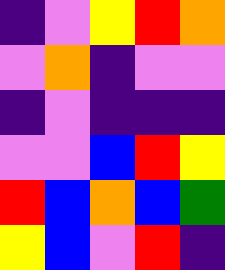[["indigo", "violet", "yellow", "red", "orange"], ["violet", "orange", "indigo", "violet", "violet"], ["indigo", "violet", "indigo", "indigo", "indigo"], ["violet", "violet", "blue", "red", "yellow"], ["red", "blue", "orange", "blue", "green"], ["yellow", "blue", "violet", "red", "indigo"]]